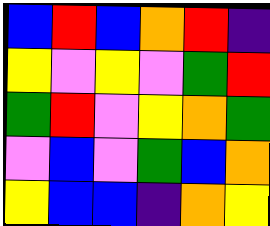[["blue", "red", "blue", "orange", "red", "indigo"], ["yellow", "violet", "yellow", "violet", "green", "red"], ["green", "red", "violet", "yellow", "orange", "green"], ["violet", "blue", "violet", "green", "blue", "orange"], ["yellow", "blue", "blue", "indigo", "orange", "yellow"]]